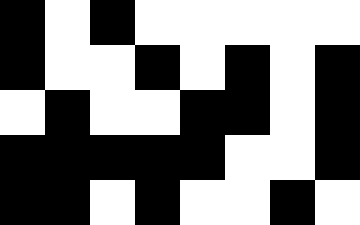[["black", "white", "black", "white", "white", "white", "white", "white"], ["black", "white", "white", "black", "white", "black", "white", "black"], ["white", "black", "white", "white", "black", "black", "white", "black"], ["black", "black", "black", "black", "black", "white", "white", "black"], ["black", "black", "white", "black", "white", "white", "black", "white"]]